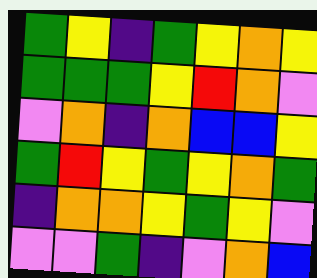[["green", "yellow", "indigo", "green", "yellow", "orange", "yellow"], ["green", "green", "green", "yellow", "red", "orange", "violet"], ["violet", "orange", "indigo", "orange", "blue", "blue", "yellow"], ["green", "red", "yellow", "green", "yellow", "orange", "green"], ["indigo", "orange", "orange", "yellow", "green", "yellow", "violet"], ["violet", "violet", "green", "indigo", "violet", "orange", "blue"]]